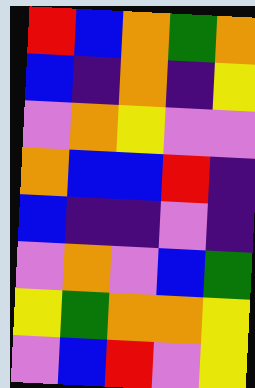[["red", "blue", "orange", "green", "orange"], ["blue", "indigo", "orange", "indigo", "yellow"], ["violet", "orange", "yellow", "violet", "violet"], ["orange", "blue", "blue", "red", "indigo"], ["blue", "indigo", "indigo", "violet", "indigo"], ["violet", "orange", "violet", "blue", "green"], ["yellow", "green", "orange", "orange", "yellow"], ["violet", "blue", "red", "violet", "yellow"]]